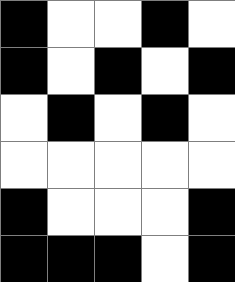[["black", "white", "white", "black", "white"], ["black", "white", "black", "white", "black"], ["white", "black", "white", "black", "white"], ["white", "white", "white", "white", "white"], ["black", "white", "white", "white", "black"], ["black", "black", "black", "white", "black"]]